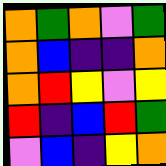[["orange", "green", "orange", "violet", "green"], ["orange", "blue", "indigo", "indigo", "orange"], ["orange", "red", "yellow", "violet", "yellow"], ["red", "indigo", "blue", "red", "green"], ["violet", "blue", "indigo", "yellow", "orange"]]